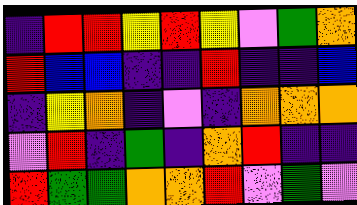[["indigo", "red", "red", "yellow", "red", "yellow", "violet", "green", "orange"], ["red", "blue", "blue", "indigo", "indigo", "red", "indigo", "indigo", "blue"], ["indigo", "yellow", "orange", "indigo", "violet", "indigo", "orange", "orange", "orange"], ["violet", "red", "indigo", "green", "indigo", "orange", "red", "indigo", "indigo"], ["red", "green", "green", "orange", "orange", "red", "violet", "green", "violet"]]